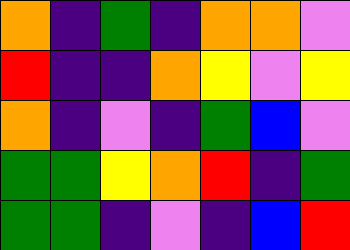[["orange", "indigo", "green", "indigo", "orange", "orange", "violet"], ["red", "indigo", "indigo", "orange", "yellow", "violet", "yellow"], ["orange", "indigo", "violet", "indigo", "green", "blue", "violet"], ["green", "green", "yellow", "orange", "red", "indigo", "green"], ["green", "green", "indigo", "violet", "indigo", "blue", "red"]]